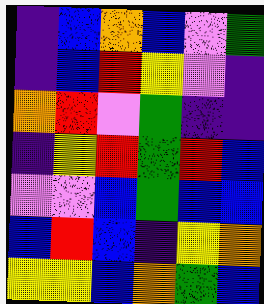[["indigo", "blue", "orange", "blue", "violet", "green"], ["indigo", "blue", "red", "yellow", "violet", "indigo"], ["orange", "red", "violet", "green", "indigo", "indigo"], ["indigo", "yellow", "red", "green", "red", "blue"], ["violet", "violet", "blue", "green", "blue", "blue"], ["blue", "red", "blue", "indigo", "yellow", "orange"], ["yellow", "yellow", "blue", "orange", "green", "blue"]]